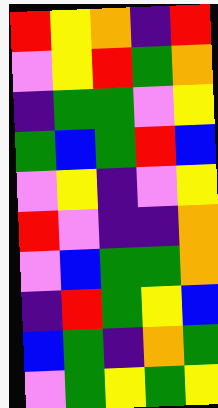[["red", "yellow", "orange", "indigo", "red"], ["violet", "yellow", "red", "green", "orange"], ["indigo", "green", "green", "violet", "yellow"], ["green", "blue", "green", "red", "blue"], ["violet", "yellow", "indigo", "violet", "yellow"], ["red", "violet", "indigo", "indigo", "orange"], ["violet", "blue", "green", "green", "orange"], ["indigo", "red", "green", "yellow", "blue"], ["blue", "green", "indigo", "orange", "green"], ["violet", "green", "yellow", "green", "yellow"]]